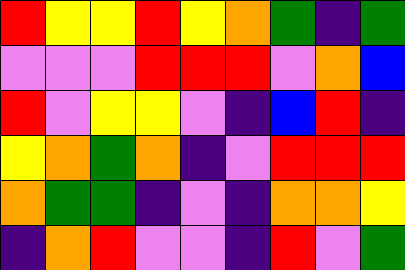[["red", "yellow", "yellow", "red", "yellow", "orange", "green", "indigo", "green"], ["violet", "violet", "violet", "red", "red", "red", "violet", "orange", "blue"], ["red", "violet", "yellow", "yellow", "violet", "indigo", "blue", "red", "indigo"], ["yellow", "orange", "green", "orange", "indigo", "violet", "red", "red", "red"], ["orange", "green", "green", "indigo", "violet", "indigo", "orange", "orange", "yellow"], ["indigo", "orange", "red", "violet", "violet", "indigo", "red", "violet", "green"]]